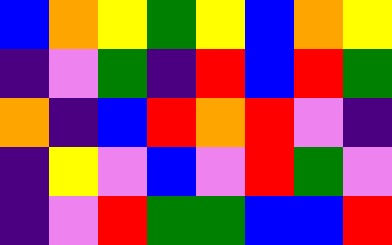[["blue", "orange", "yellow", "green", "yellow", "blue", "orange", "yellow"], ["indigo", "violet", "green", "indigo", "red", "blue", "red", "green"], ["orange", "indigo", "blue", "red", "orange", "red", "violet", "indigo"], ["indigo", "yellow", "violet", "blue", "violet", "red", "green", "violet"], ["indigo", "violet", "red", "green", "green", "blue", "blue", "red"]]